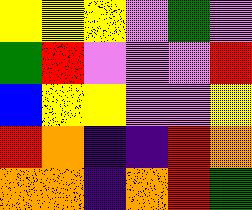[["yellow", "yellow", "yellow", "violet", "green", "violet"], ["green", "red", "violet", "violet", "violet", "red"], ["blue", "yellow", "yellow", "violet", "violet", "yellow"], ["red", "orange", "indigo", "indigo", "red", "orange"], ["orange", "orange", "indigo", "orange", "red", "green"]]